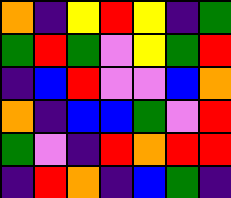[["orange", "indigo", "yellow", "red", "yellow", "indigo", "green"], ["green", "red", "green", "violet", "yellow", "green", "red"], ["indigo", "blue", "red", "violet", "violet", "blue", "orange"], ["orange", "indigo", "blue", "blue", "green", "violet", "red"], ["green", "violet", "indigo", "red", "orange", "red", "red"], ["indigo", "red", "orange", "indigo", "blue", "green", "indigo"]]